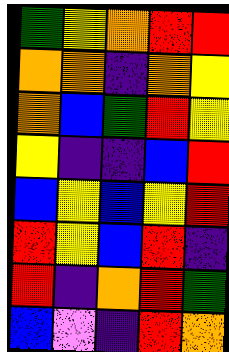[["green", "yellow", "orange", "red", "red"], ["orange", "orange", "indigo", "orange", "yellow"], ["orange", "blue", "green", "red", "yellow"], ["yellow", "indigo", "indigo", "blue", "red"], ["blue", "yellow", "blue", "yellow", "red"], ["red", "yellow", "blue", "red", "indigo"], ["red", "indigo", "orange", "red", "green"], ["blue", "violet", "indigo", "red", "orange"]]